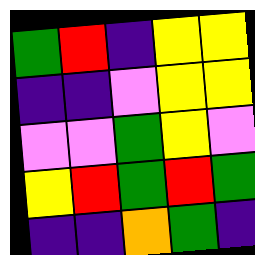[["green", "red", "indigo", "yellow", "yellow"], ["indigo", "indigo", "violet", "yellow", "yellow"], ["violet", "violet", "green", "yellow", "violet"], ["yellow", "red", "green", "red", "green"], ["indigo", "indigo", "orange", "green", "indigo"]]